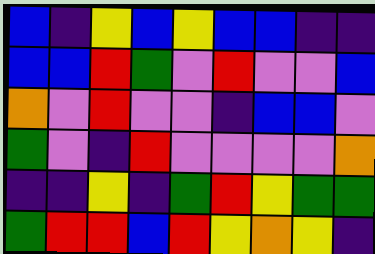[["blue", "indigo", "yellow", "blue", "yellow", "blue", "blue", "indigo", "indigo"], ["blue", "blue", "red", "green", "violet", "red", "violet", "violet", "blue"], ["orange", "violet", "red", "violet", "violet", "indigo", "blue", "blue", "violet"], ["green", "violet", "indigo", "red", "violet", "violet", "violet", "violet", "orange"], ["indigo", "indigo", "yellow", "indigo", "green", "red", "yellow", "green", "green"], ["green", "red", "red", "blue", "red", "yellow", "orange", "yellow", "indigo"]]